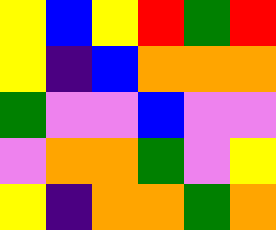[["yellow", "blue", "yellow", "red", "green", "red"], ["yellow", "indigo", "blue", "orange", "orange", "orange"], ["green", "violet", "violet", "blue", "violet", "violet"], ["violet", "orange", "orange", "green", "violet", "yellow"], ["yellow", "indigo", "orange", "orange", "green", "orange"]]